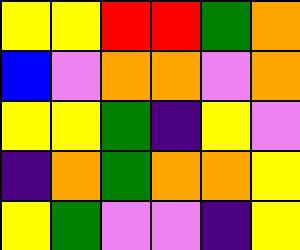[["yellow", "yellow", "red", "red", "green", "orange"], ["blue", "violet", "orange", "orange", "violet", "orange"], ["yellow", "yellow", "green", "indigo", "yellow", "violet"], ["indigo", "orange", "green", "orange", "orange", "yellow"], ["yellow", "green", "violet", "violet", "indigo", "yellow"]]